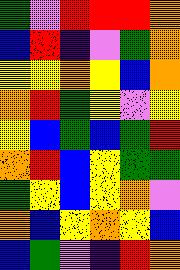[["green", "violet", "red", "red", "red", "orange"], ["blue", "red", "indigo", "violet", "green", "orange"], ["yellow", "yellow", "orange", "yellow", "blue", "orange"], ["orange", "red", "green", "yellow", "violet", "yellow"], ["yellow", "blue", "green", "blue", "green", "red"], ["orange", "red", "blue", "yellow", "green", "green"], ["green", "yellow", "blue", "yellow", "orange", "violet"], ["orange", "blue", "yellow", "orange", "yellow", "blue"], ["blue", "green", "violet", "indigo", "red", "orange"]]